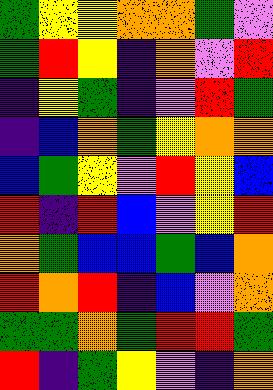[["green", "yellow", "yellow", "orange", "orange", "green", "violet"], ["green", "red", "yellow", "indigo", "orange", "violet", "red"], ["indigo", "yellow", "green", "indigo", "violet", "red", "green"], ["indigo", "blue", "orange", "green", "yellow", "orange", "orange"], ["blue", "green", "yellow", "violet", "red", "yellow", "blue"], ["red", "indigo", "red", "blue", "violet", "yellow", "red"], ["orange", "green", "blue", "blue", "green", "blue", "orange"], ["red", "orange", "red", "indigo", "blue", "violet", "orange"], ["green", "green", "orange", "green", "red", "red", "green"], ["red", "indigo", "green", "yellow", "violet", "indigo", "orange"]]